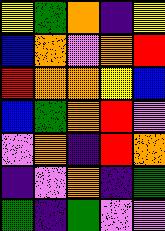[["yellow", "green", "orange", "indigo", "yellow"], ["blue", "orange", "violet", "orange", "red"], ["red", "orange", "orange", "yellow", "blue"], ["blue", "green", "orange", "red", "violet"], ["violet", "orange", "indigo", "red", "orange"], ["indigo", "violet", "orange", "indigo", "green"], ["green", "indigo", "green", "violet", "violet"]]